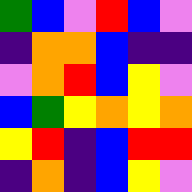[["green", "blue", "violet", "red", "blue", "violet"], ["indigo", "orange", "orange", "blue", "indigo", "indigo"], ["violet", "orange", "red", "blue", "yellow", "violet"], ["blue", "green", "yellow", "orange", "yellow", "orange"], ["yellow", "red", "indigo", "blue", "red", "red"], ["indigo", "orange", "indigo", "blue", "yellow", "violet"]]